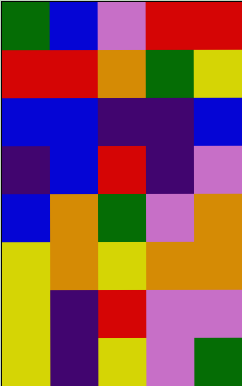[["green", "blue", "violet", "red", "red"], ["red", "red", "orange", "green", "yellow"], ["blue", "blue", "indigo", "indigo", "blue"], ["indigo", "blue", "red", "indigo", "violet"], ["blue", "orange", "green", "violet", "orange"], ["yellow", "orange", "yellow", "orange", "orange"], ["yellow", "indigo", "red", "violet", "violet"], ["yellow", "indigo", "yellow", "violet", "green"]]